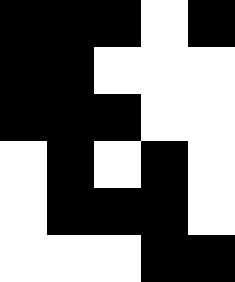[["black", "black", "black", "white", "black"], ["black", "black", "white", "white", "white"], ["black", "black", "black", "white", "white"], ["white", "black", "white", "black", "white"], ["white", "black", "black", "black", "white"], ["white", "white", "white", "black", "black"]]